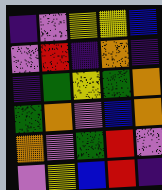[["indigo", "violet", "yellow", "yellow", "blue"], ["violet", "red", "indigo", "orange", "indigo"], ["indigo", "green", "yellow", "green", "orange"], ["green", "orange", "violet", "blue", "orange"], ["orange", "violet", "green", "red", "violet"], ["violet", "yellow", "blue", "red", "indigo"]]